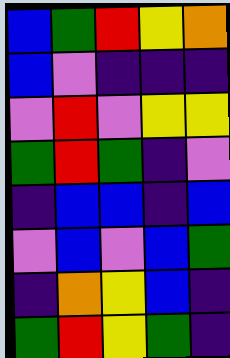[["blue", "green", "red", "yellow", "orange"], ["blue", "violet", "indigo", "indigo", "indigo"], ["violet", "red", "violet", "yellow", "yellow"], ["green", "red", "green", "indigo", "violet"], ["indigo", "blue", "blue", "indigo", "blue"], ["violet", "blue", "violet", "blue", "green"], ["indigo", "orange", "yellow", "blue", "indigo"], ["green", "red", "yellow", "green", "indigo"]]